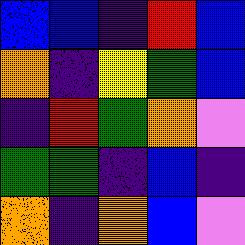[["blue", "blue", "indigo", "red", "blue"], ["orange", "indigo", "yellow", "green", "blue"], ["indigo", "red", "green", "orange", "violet"], ["green", "green", "indigo", "blue", "indigo"], ["orange", "indigo", "orange", "blue", "violet"]]